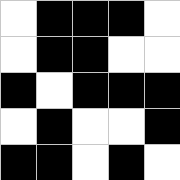[["white", "black", "black", "black", "white"], ["white", "black", "black", "white", "white"], ["black", "white", "black", "black", "black"], ["white", "black", "white", "white", "black"], ["black", "black", "white", "black", "white"]]